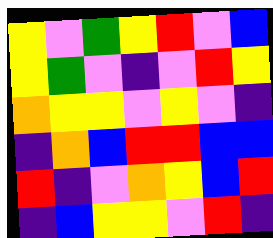[["yellow", "violet", "green", "yellow", "red", "violet", "blue"], ["yellow", "green", "violet", "indigo", "violet", "red", "yellow"], ["orange", "yellow", "yellow", "violet", "yellow", "violet", "indigo"], ["indigo", "orange", "blue", "red", "red", "blue", "blue"], ["red", "indigo", "violet", "orange", "yellow", "blue", "red"], ["indigo", "blue", "yellow", "yellow", "violet", "red", "indigo"]]